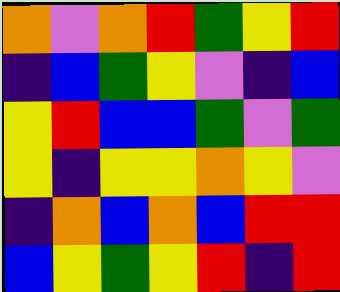[["orange", "violet", "orange", "red", "green", "yellow", "red"], ["indigo", "blue", "green", "yellow", "violet", "indigo", "blue"], ["yellow", "red", "blue", "blue", "green", "violet", "green"], ["yellow", "indigo", "yellow", "yellow", "orange", "yellow", "violet"], ["indigo", "orange", "blue", "orange", "blue", "red", "red"], ["blue", "yellow", "green", "yellow", "red", "indigo", "red"]]